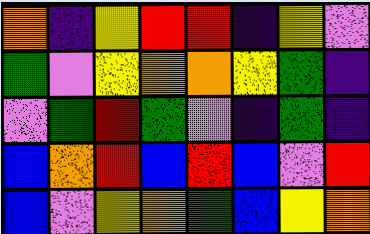[["orange", "indigo", "yellow", "red", "red", "indigo", "yellow", "violet"], ["green", "violet", "yellow", "orange", "orange", "yellow", "green", "indigo"], ["violet", "green", "red", "green", "violet", "indigo", "green", "indigo"], ["blue", "orange", "red", "blue", "red", "blue", "violet", "red"], ["blue", "violet", "yellow", "orange", "green", "blue", "yellow", "orange"]]